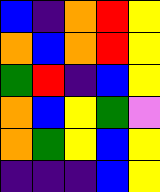[["blue", "indigo", "orange", "red", "yellow"], ["orange", "blue", "orange", "red", "yellow"], ["green", "red", "indigo", "blue", "yellow"], ["orange", "blue", "yellow", "green", "violet"], ["orange", "green", "yellow", "blue", "yellow"], ["indigo", "indigo", "indigo", "blue", "yellow"]]